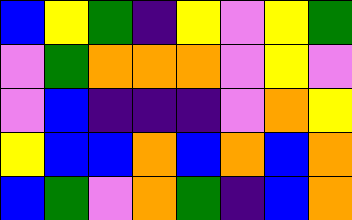[["blue", "yellow", "green", "indigo", "yellow", "violet", "yellow", "green"], ["violet", "green", "orange", "orange", "orange", "violet", "yellow", "violet"], ["violet", "blue", "indigo", "indigo", "indigo", "violet", "orange", "yellow"], ["yellow", "blue", "blue", "orange", "blue", "orange", "blue", "orange"], ["blue", "green", "violet", "orange", "green", "indigo", "blue", "orange"]]